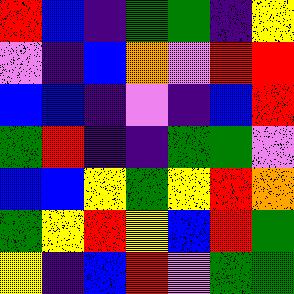[["red", "blue", "indigo", "green", "green", "indigo", "yellow"], ["violet", "indigo", "blue", "orange", "violet", "red", "red"], ["blue", "blue", "indigo", "violet", "indigo", "blue", "red"], ["green", "red", "indigo", "indigo", "green", "green", "violet"], ["blue", "blue", "yellow", "green", "yellow", "red", "orange"], ["green", "yellow", "red", "yellow", "blue", "red", "green"], ["yellow", "indigo", "blue", "red", "violet", "green", "green"]]